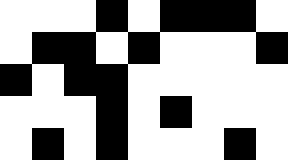[["white", "white", "white", "black", "white", "black", "black", "black", "white"], ["white", "black", "black", "white", "black", "white", "white", "white", "black"], ["black", "white", "black", "black", "white", "white", "white", "white", "white"], ["white", "white", "white", "black", "white", "black", "white", "white", "white"], ["white", "black", "white", "black", "white", "white", "white", "black", "white"]]